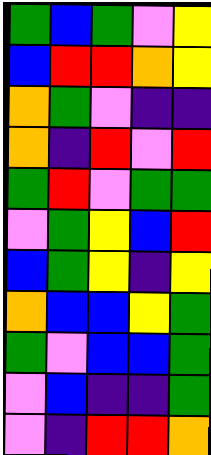[["green", "blue", "green", "violet", "yellow"], ["blue", "red", "red", "orange", "yellow"], ["orange", "green", "violet", "indigo", "indigo"], ["orange", "indigo", "red", "violet", "red"], ["green", "red", "violet", "green", "green"], ["violet", "green", "yellow", "blue", "red"], ["blue", "green", "yellow", "indigo", "yellow"], ["orange", "blue", "blue", "yellow", "green"], ["green", "violet", "blue", "blue", "green"], ["violet", "blue", "indigo", "indigo", "green"], ["violet", "indigo", "red", "red", "orange"]]